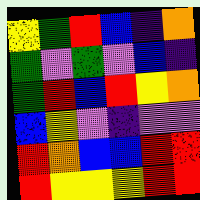[["yellow", "green", "red", "blue", "indigo", "orange"], ["green", "violet", "green", "violet", "blue", "indigo"], ["green", "red", "blue", "red", "yellow", "orange"], ["blue", "yellow", "violet", "indigo", "violet", "violet"], ["red", "orange", "blue", "blue", "red", "red"], ["red", "yellow", "yellow", "yellow", "red", "red"]]